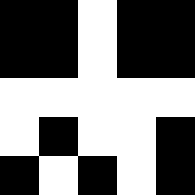[["black", "black", "white", "black", "black"], ["black", "black", "white", "black", "black"], ["white", "white", "white", "white", "white"], ["white", "black", "white", "white", "black"], ["black", "white", "black", "white", "black"]]